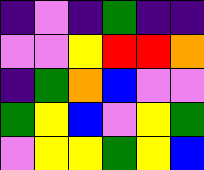[["indigo", "violet", "indigo", "green", "indigo", "indigo"], ["violet", "violet", "yellow", "red", "red", "orange"], ["indigo", "green", "orange", "blue", "violet", "violet"], ["green", "yellow", "blue", "violet", "yellow", "green"], ["violet", "yellow", "yellow", "green", "yellow", "blue"]]